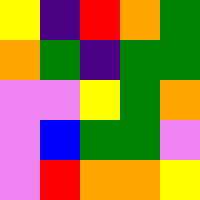[["yellow", "indigo", "red", "orange", "green"], ["orange", "green", "indigo", "green", "green"], ["violet", "violet", "yellow", "green", "orange"], ["violet", "blue", "green", "green", "violet"], ["violet", "red", "orange", "orange", "yellow"]]